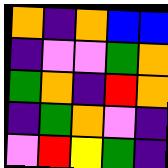[["orange", "indigo", "orange", "blue", "blue"], ["indigo", "violet", "violet", "green", "orange"], ["green", "orange", "indigo", "red", "orange"], ["indigo", "green", "orange", "violet", "indigo"], ["violet", "red", "yellow", "green", "indigo"]]